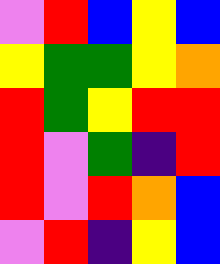[["violet", "red", "blue", "yellow", "blue"], ["yellow", "green", "green", "yellow", "orange"], ["red", "green", "yellow", "red", "red"], ["red", "violet", "green", "indigo", "red"], ["red", "violet", "red", "orange", "blue"], ["violet", "red", "indigo", "yellow", "blue"]]